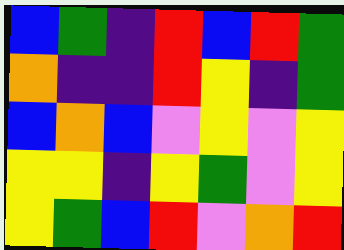[["blue", "green", "indigo", "red", "blue", "red", "green"], ["orange", "indigo", "indigo", "red", "yellow", "indigo", "green"], ["blue", "orange", "blue", "violet", "yellow", "violet", "yellow"], ["yellow", "yellow", "indigo", "yellow", "green", "violet", "yellow"], ["yellow", "green", "blue", "red", "violet", "orange", "red"]]